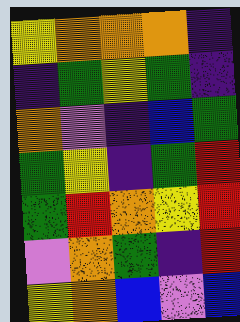[["yellow", "orange", "orange", "orange", "indigo"], ["indigo", "green", "yellow", "green", "indigo"], ["orange", "violet", "indigo", "blue", "green"], ["green", "yellow", "indigo", "green", "red"], ["green", "red", "orange", "yellow", "red"], ["violet", "orange", "green", "indigo", "red"], ["yellow", "orange", "blue", "violet", "blue"]]